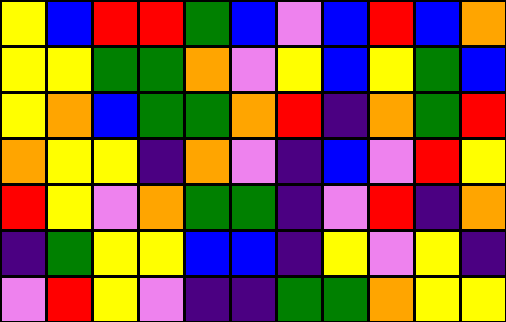[["yellow", "blue", "red", "red", "green", "blue", "violet", "blue", "red", "blue", "orange"], ["yellow", "yellow", "green", "green", "orange", "violet", "yellow", "blue", "yellow", "green", "blue"], ["yellow", "orange", "blue", "green", "green", "orange", "red", "indigo", "orange", "green", "red"], ["orange", "yellow", "yellow", "indigo", "orange", "violet", "indigo", "blue", "violet", "red", "yellow"], ["red", "yellow", "violet", "orange", "green", "green", "indigo", "violet", "red", "indigo", "orange"], ["indigo", "green", "yellow", "yellow", "blue", "blue", "indigo", "yellow", "violet", "yellow", "indigo"], ["violet", "red", "yellow", "violet", "indigo", "indigo", "green", "green", "orange", "yellow", "yellow"]]